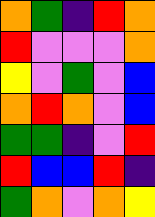[["orange", "green", "indigo", "red", "orange"], ["red", "violet", "violet", "violet", "orange"], ["yellow", "violet", "green", "violet", "blue"], ["orange", "red", "orange", "violet", "blue"], ["green", "green", "indigo", "violet", "red"], ["red", "blue", "blue", "red", "indigo"], ["green", "orange", "violet", "orange", "yellow"]]